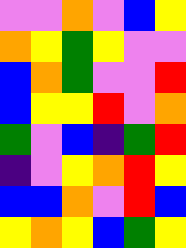[["violet", "violet", "orange", "violet", "blue", "yellow"], ["orange", "yellow", "green", "yellow", "violet", "violet"], ["blue", "orange", "green", "violet", "violet", "red"], ["blue", "yellow", "yellow", "red", "violet", "orange"], ["green", "violet", "blue", "indigo", "green", "red"], ["indigo", "violet", "yellow", "orange", "red", "yellow"], ["blue", "blue", "orange", "violet", "red", "blue"], ["yellow", "orange", "yellow", "blue", "green", "yellow"]]